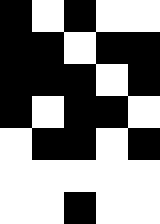[["black", "white", "black", "white", "white"], ["black", "black", "white", "black", "black"], ["black", "black", "black", "white", "black"], ["black", "white", "black", "black", "white"], ["white", "black", "black", "white", "black"], ["white", "white", "white", "white", "white"], ["white", "white", "black", "white", "white"]]